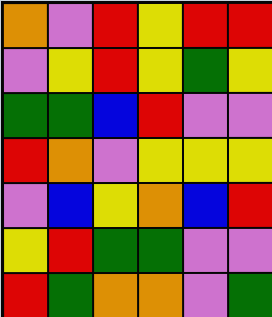[["orange", "violet", "red", "yellow", "red", "red"], ["violet", "yellow", "red", "yellow", "green", "yellow"], ["green", "green", "blue", "red", "violet", "violet"], ["red", "orange", "violet", "yellow", "yellow", "yellow"], ["violet", "blue", "yellow", "orange", "blue", "red"], ["yellow", "red", "green", "green", "violet", "violet"], ["red", "green", "orange", "orange", "violet", "green"]]